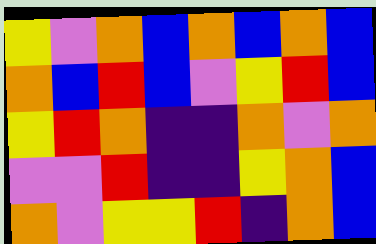[["yellow", "violet", "orange", "blue", "orange", "blue", "orange", "blue"], ["orange", "blue", "red", "blue", "violet", "yellow", "red", "blue"], ["yellow", "red", "orange", "indigo", "indigo", "orange", "violet", "orange"], ["violet", "violet", "red", "indigo", "indigo", "yellow", "orange", "blue"], ["orange", "violet", "yellow", "yellow", "red", "indigo", "orange", "blue"]]